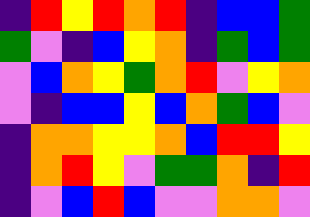[["indigo", "red", "yellow", "red", "orange", "red", "indigo", "blue", "blue", "green"], ["green", "violet", "indigo", "blue", "yellow", "orange", "indigo", "green", "blue", "green"], ["violet", "blue", "orange", "yellow", "green", "orange", "red", "violet", "yellow", "orange"], ["violet", "indigo", "blue", "blue", "yellow", "blue", "orange", "green", "blue", "violet"], ["indigo", "orange", "orange", "yellow", "yellow", "orange", "blue", "red", "red", "yellow"], ["indigo", "orange", "red", "yellow", "violet", "green", "green", "orange", "indigo", "red"], ["indigo", "violet", "blue", "red", "blue", "violet", "violet", "orange", "orange", "violet"]]